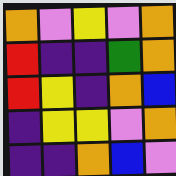[["orange", "violet", "yellow", "violet", "orange"], ["red", "indigo", "indigo", "green", "orange"], ["red", "yellow", "indigo", "orange", "blue"], ["indigo", "yellow", "yellow", "violet", "orange"], ["indigo", "indigo", "orange", "blue", "violet"]]